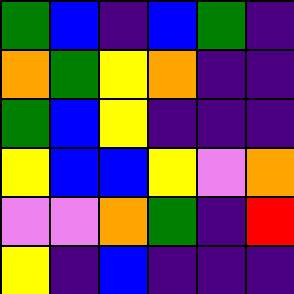[["green", "blue", "indigo", "blue", "green", "indigo"], ["orange", "green", "yellow", "orange", "indigo", "indigo"], ["green", "blue", "yellow", "indigo", "indigo", "indigo"], ["yellow", "blue", "blue", "yellow", "violet", "orange"], ["violet", "violet", "orange", "green", "indigo", "red"], ["yellow", "indigo", "blue", "indigo", "indigo", "indigo"]]